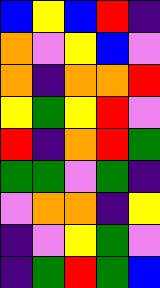[["blue", "yellow", "blue", "red", "indigo"], ["orange", "violet", "yellow", "blue", "violet"], ["orange", "indigo", "orange", "orange", "red"], ["yellow", "green", "yellow", "red", "violet"], ["red", "indigo", "orange", "red", "green"], ["green", "green", "violet", "green", "indigo"], ["violet", "orange", "orange", "indigo", "yellow"], ["indigo", "violet", "yellow", "green", "violet"], ["indigo", "green", "red", "green", "blue"]]